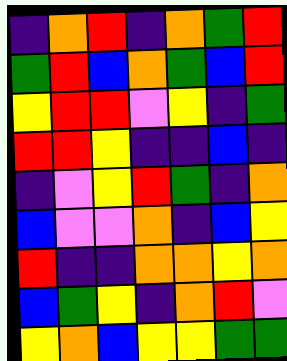[["indigo", "orange", "red", "indigo", "orange", "green", "red"], ["green", "red", "blue", "orange", "green", "blue", "red"], ["yellow", "red", "red", "violet", "yellow", "indigo", "green"], ["red", "red", "yellow", "indigo", "indigo", "blue", "indigo"], ["indigo", "violet", "yellow", "red", "green", "indigo", "orange"], ["blue", "violet", "violet", "orange", "indigo", "blue", "yellow"], ["red", "indigo", "indigo", "orange", "orange", "yellow", "orange"], ["blue", "green", "yellow", "indigo", "orange", "red", "violet"], ["yellow", "orange", "blue", "yellow", "yellow", "green", "green"]]